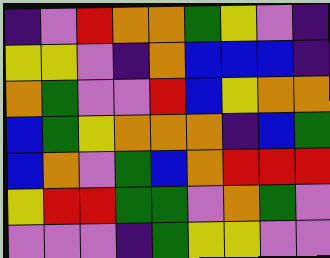[["indigo", "violet", "red", "orange", "orange", "green", "yellow", "violet", "indigo"], ["yellow", "yellow", "violet", "indigo", "orange", "blue", "blue", "blue", "indigo"], ["orange", "green", "violet", "violet", "red", "blue", "yellow", "orange", "orange"], ["blue", "green", "yellow", "orange", "orange", "orange", "indigo", "blue", "green"], ["blue", "orange", "violet", "green", "blue", "orange", "red", "red", "red"], ["yellow", "red", "red", "green", "green", "violet", "orange", "green", "violet"], ["violet", "violet", "violet", "indigo", "green", "yellow", "yellow", "violet", "violet"]]